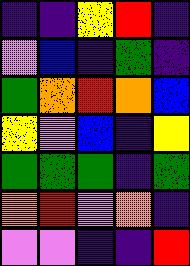[["indigo", "indigo", "yellow", "red", "indigo"], ["violet", "blue", "indigo", "green", "indigo"], ["green", "orange", "red", "orange", "blue"], ["yellow", "violet", "blue", "indigo", "yellow"], ["green", "green", "green", "indigo", "green"], ["orange", "red", "violet", "orange", "indigo"], ["violet", "violet", "indigo", "indigo", "red"]]